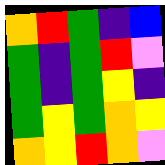[["orange", "red", "green", "indigo", "blue"], ["green", "indigo", "green", "red", "violet"], ["green", "indigo", "green", "yellow", "indigo"], ["green", "yellow", "green", "orange", "yellow"], ["orange", "yellow", "red", "orange", "violet"]]